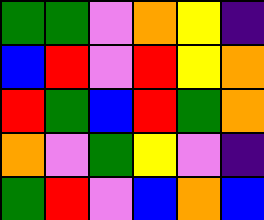[["green", "green", "violet", "orange", "yellow", "indigo"], ["blue", "red", "violet", "red", "yellow", "orange"], ["red", "green", "blue", "red", "green", "orange"], ["orange", "violet", "green", "yellow", "violet", "indigo"], ["green", "red", "violet", "blue", "orange", "blue"]]